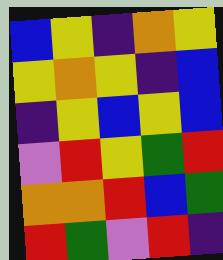[["blue", "yellow", "indigo", "orange", "yellow"], ["yellow", "orange", "yellow", "indigo", "blue"], ["indigo", "yellow", "blue", "yellow", "blue"], ["violet", "red", "yellow", "green", "red"], ["orange", "orange", "red", "blue", "green"], ["red", "green", "violet", "red", "indigo"]]